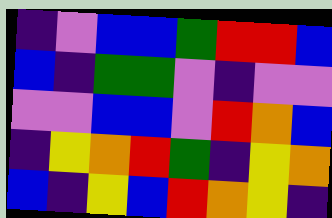[["indigo", "violet", "blue", "blue", "green", "red", "red", "blue"], ["blue", "indigo", "green", "green", "violet", "indigo", "violet", "violet"], ["violet", "violet", "blue", "blue", "violet", "red", "orange", "blue"], ["indigo", "yellow", "orange", "red", "green", "indigo", "yellow", "orange"], ["blue", "indigo", "yellow", "blue", "red", "orange", "yellow", "indigo"]]